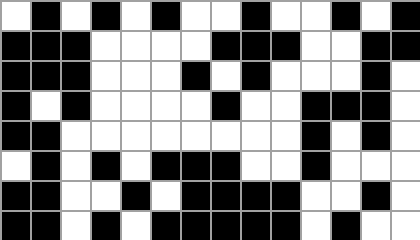[["white", "black", "white", "black", "white", "black", "white", "white", "black", "white", "white", "black", "white", "black"], ["black", "black", "black", "white", "white", "white", "white", "black", "black", "black", "white", "white", "black", "black"], ["black", "black", "black", "white", "white", "white", "black", "white", "black", "white", "white", "white", "black", "white"], ["black", "white", "black", "white", "white", "white", "white", "black", "white", "white", "black", "black", "black", "white"], ["black", "black", "white", "white", "white", "white", "white", "white", "white", "white", "black", "white", "black", "white"], ["white", "black", "white", "black", "white", "black", "black", "black", "white", "white", "black", "white", "white", "white"], ["black", "black", "white", "white", "black", "white", "black", "black", "black", "black", "white", "white", "black", "white"], ["black", "black", "white", "black", "white", "black", "black", "black", "black", "black", "white", "black", "white", "white"]]